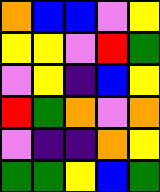[["orange", "blue", "blue", "violet", "yellow"], ["yellow", "yellow", "violet", "red", "green"], ["violet", "yellow", "indigo", "blue", "yellow"], ["red", "green", "orange", "violet", "orange"], ["violet", "indigo", "indigo", "orange", "yellow"], ["green", "green", "yellow", "blue", "green"]]